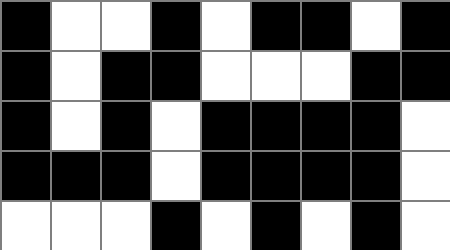[["black", "white", "white", "black", "white", "black", "black", "white", "black"], ["black", "white", "black", "black", "white", "white", "white", "black", "black"], ["black", "white", "black", "white", "black", "black", "black", "black", "white"], ["black", "black", "black", "white", "black", "black", "black", "black", "white"], ["white", "white", "white", "black", "white", "black", "white", "black", "white"]]